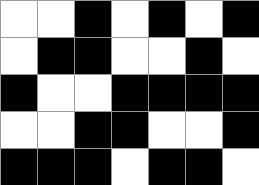[["white", "white", "black", "white", "black", "white", "black"], ["white", "black", "black", "white", "white", "black", "white"], ["black", "white", "white", "black", "black", "black", "black"], ["white", "white", "black", "black", "white", "white", "black"], ["black", "black", "black", "white", "black", "black", "white"]]